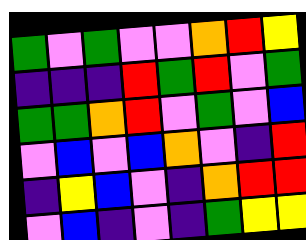[["green", "violet", "green", "violet", "violet", "orange", "red", "yellow"], ["indigo", "indigo", "indigo", "red", "green", "red", "violet", "green"], ["green", "green", "orange", "red", "violet", "green", "violet", "blue"], ["violet", "blue", "violet", "blue", "orange", "violet", "indigo", "red"], ["indigo", "yellow", "blue", "violet", "indigo", "orange", "red", "red"], ["violet", "blue", "indigo", "violet", "indigo", "green", "yellow", "yellow"]]